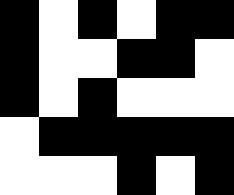[["black", "white", "black", "white", "black", "black"], ["black", "white", "white", "black", "black", "white"], ["black", "white", "black", "white", "white", "white"], ["white", "black", "black", "black", "black", "black"], ["white", "white", "white", "black", "white", "black"]]